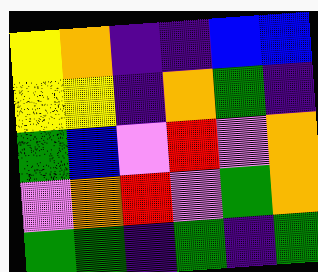[["yellow", "orange", "indigo", "indigo", "blue", "blue"], ["yellow", "yellow", "indigo", "orange", "green", "indigo"], ["green", "blue", "violet", "red", "violet", "orange"], ["violet", "orange", "red", "violet", "green", "orange"], ["green", "green", "indigo", "green", "indigo", "green"]]